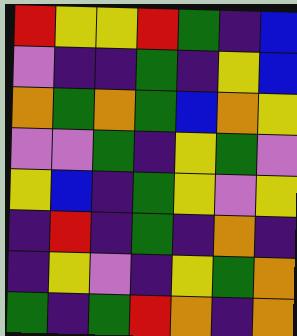[["red", "yellow", "yellow", "red", "green", "indigo", "blue"], ["violet", "indigo", "indigo", "green", "indigo", "yellow", "blue"], ["orange", "green", "orange", "green", "blue", "orange", "yellow"], ["violet", "violet", "green", "indigo", "yellow", "green", "violet"], ["yellow", "blue", "indigo", "green", "yellow", "violet", "yellow"], ["indigo", "red", "indigo", "green", "indigo", "orange", "indigo"], ["indigo", "yellow", "violet", "indigo", "yellow", "green", "orange"], ["green", "indigo", "green", "red", "orange", "indigo", "orange"]]